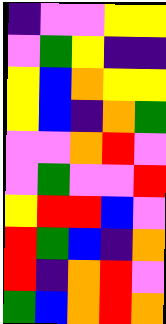[["indigo", "violet", "violet", "yellow", "yellow"], ["violet", "green", "yellow", "indigo", "indigo"], ["yellow", "blue", "orange", "yellow", "yellow"], ["yellow", "blue", "indigo", "orange", "green"], ["violet", "violet", "orange", "red", "violet"], ["violet", "green", "violet", "violet", "red"], ["yellow", "red", "red", "blue", "violet"], ["red", "green", "blue", "indigo", "orange"], ["red", "indigo", "orange", "red", "violet"], ["green", "blue", "orange", "red", "orange"]]